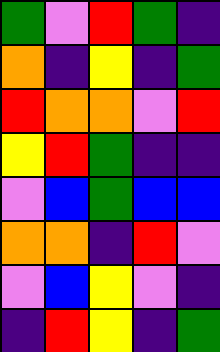[["green", "violet", "red", "green", "indigo"], ["orange", "indigo", "yellow", "indigo", "green"], ["red", "orange", "orange", "violet", "red"], ["yellow", "red", "green", "indigo", "indigo"], ["violet", "blue", "green", "blue", "blue"], ["orange", "orange", "indigo", "red", "violet"], ["violet", "blue", "yellow", "violet", "indigo"], ["indigo", "red", "yellow", "indigo", "green"]]